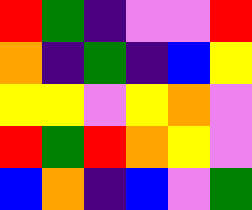[["red", "green", "indigo", "violet", "violet", "red"], ["orange", "indigo", "green", "indigo", "blue", "yellow"], ["yellow", "yellow", "violet", "yellow", "orange", "violet"], ["red", "green", "red", "orange", "yellow", "violet"], ["blue", "orange", "indigo", "blue", "violet", "green"]]